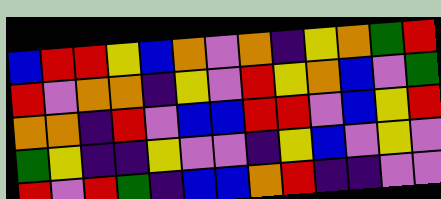[["blue", "red", "red", "yellow", "blue", "orange", "violet", "orange", "indigo", "yellow", "orange", "green", "red"], ["red", "violet", "orange", "orange", "indigo", "yellow", "violet", "red", "yellow", "orange", "blue", "violet", "green"], ["orange", "orange", "indigo", "red", "violet", "blue", "blue", "red", "red", "violet", "blue", "yellow", "red"], ["green", "yellow", "indigo", "indigo", "yellow", "violet", "violet", "indigo", "yellow", "blue", "violet", "yellow", "violet"], ["red", "violet", "red", "green", "indigo", "blue", "blue", "orange", "red", "indigo", "indigo", "violet", "violet"]]